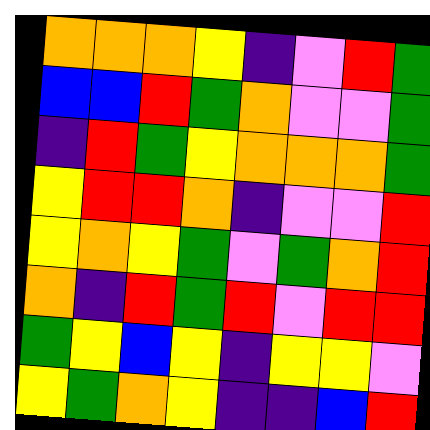[["orange", "orange", "orange", "yellow", "indigo", "violet", "red", "green"], ["blue", "blue", "red", "green", "orange", "violet", "violet", "green"], ["indigo", "red", "green", "yellow", "orange", "orange", "orange", "green"], ["yellow", "red", "red", "orange", "indigo", "violet", "violet", "red"], ["yellow", "orange", "yellow", "green", "violet", "green", "orange", "red"], ["orange", "indigo", "red", "green", "red", "violet", "red", "red"], ["green", "yellow", "blue", "yellow", "indigo", "yellow", "yellow", "violet"], ["yellow", "green", "orange", "yellow", "indigo", "indigo", "blue", "red"]]